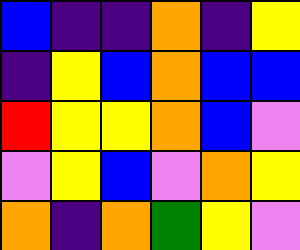[["blue", "indigo", "indigo", "orange", "indigo", "yellow"], ["indigo", "yellow", "blue", "orange", "blue", "blue"], ["red", "yellow", "yellow", "orange", "blue", "violet"], ["violet", "yellow", "blue", "violet", "orange", "yellow"], ["orange", "indigo", "orange", "green", "yellow", "violet"]]